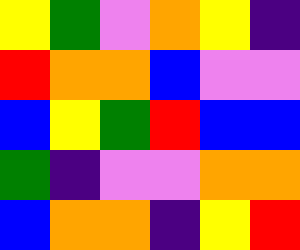[["yellow", "green", "violet", "orange", "yellow", "indigo"], ["red", "orange", "orange", "blue", "violet", "violet"], ["blue", "yellow", "green", "red", "blue", "blue"], ["green", "indigo", "violet", "violet", "orange", "orange"], ["blue", "orange", "orange", "indigo", "yellow", "red"]]